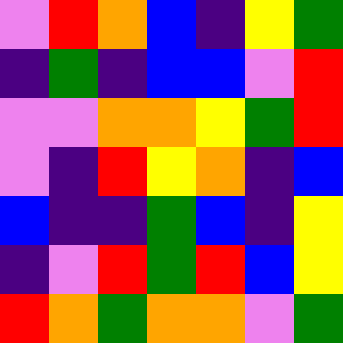[["violet", "red", "orange", "blue", "indigo", "yellow", "green"], ["indigo", "green", "indigo", "blue", "blue", "violet", "red"], ["violet", "violet", "orange", "orange", "yellow", "green", "red"], ["violet", "indigo", "red", "yellow", "orange", "indigo", "blue"], ["blue", "indigo", "indigo", "green", "blue", "indigo", "yellow"], ["indigo", "violet", "red", "green", "red", "blue", "yellow"], ["red", "orange", "green", "orange", "orange", "violet", "green"]]